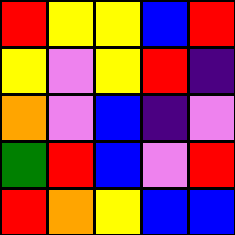[["red", "yellow", "yellow", "blue", "red"], ["yellow", "violet", "yellow", "red", "indigo"], ["orange", "violet", "blue", "indigo", "violet"], ["green", "red", "blue", "violet", "red"], ["red", "orange", "yellow", "blue", "blue"]]